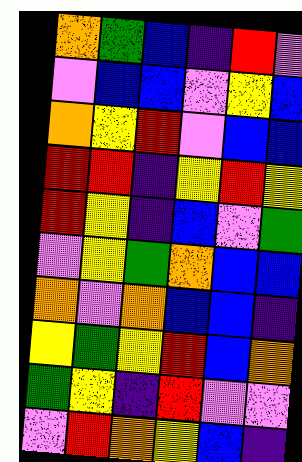[["orange", "green", "blue", "indigo", "red", "violet"], ["violet", "blue", "blue", "violet", "yellow", "blue"], ["orange", "yellow", "red", "violet", "blue", "blue"], ["red", "red", "indigo", "yellow", "red", "yellow"], ["red", "yellow", "indigo", "blue", "violet", "green"], ["violet", "yellow", "green", "orange", "blue", "blue"], ["orange", "violet", "orange", "blue", "blue", "indigo"], ["yellow", "green", "yellow", "red", "blue", "orange"], ["green", "yellow", "indigo", "red", "violet", "violet"], ["violet", "red", "orange", "yellow", "blue", "indigo"]]